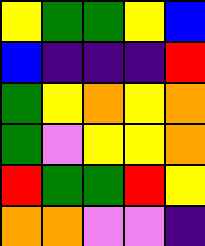[["yellow", "green", "green", "yellow", "blue"], ["blue", "indigo", "indigo", "indigo", "red"], ["green", "yellow", "orange", "yellow", "orange"], ["green", "violet", "yellow", "yellow", "orange"], ["red", "green", "green", "red", "yellow"], ["orange", "orange", "violet", "violet", "indigo"]]